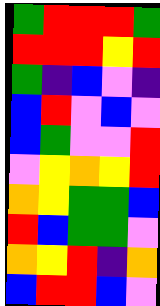[["green", "red", "red", "red", "green"], ["red", "red", "red", "yellow", "red"], ["green", "indigo", "blue", "violet", "indigo"], ["blue", "red", "violet", "blue", "violet"], ["blue", "green", "violet", "violet", "red"], ["violet", "yellow", "orange", "yellow", "red"], ["orange", "yellow", "green", "green", "blue"], ["red", "blue", "green", "green", "violet"], ["orange", "yellow", "red", "indigo", "orange"], ["blue", "red", "red", "blue", "violet"]]